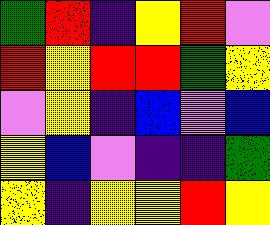[["green", "red", "indigo", "yellow", "red", "violet"], ["red", "yellow", "red", "red", "green", "yellow"], ["violet", "yellow", "indigo", "blue", "violet", "blue"], ["yellow", "blue", "violet", "indigo", "indigo", "green"], ["yellow", "indigo", "yellow", "yellow", "red", "yellow"]]